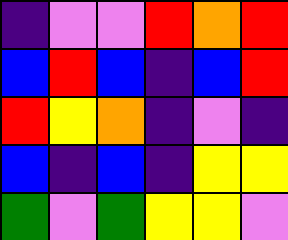[["indigo", "violet", "violet", "red", "orange", "red"], ["blue", "red", "blue", "indigo", "blue", "red"], ["red", "yellow", "orange", "indigo", "violet", "indigo"], ["blue", "indigo", "blue", "indigo", "yellow", "yellow"], ["green", "violet", "green", "yellow", "yellow", "violet"]]